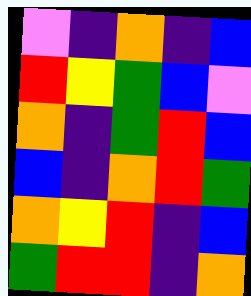[["violet", "indigo", "orange", "indigo", "blue"], ["red", "yellow", "green", "blue", "violet"], ["orange", "indigo", "green", "red", "blue"], ["blue", "indigo", "orange", "red", "green"], ["orange", "yellow", "red", "indigo", "blue"], ["green", "red", "red", "indigo", "orange"]]